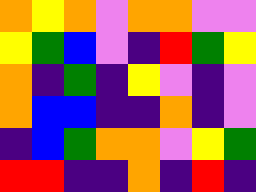[["orange", "yellow", "orange", "violet", "orange", "orange", "violet", "violet"], ["yellow", "green", "blue", "violet", "indigo", "red", "green", "yellow"], ["orange", "indigo", "green", "indigo", "yellow", "violet", "indigo", "violet"], ["orange", "blue", "blue", "indigo", "indigo", "orange", "indigo", "violet"], ["indigo", "blue", "green", "orange", "orange", "violet", "yellow", "green"], ["red", "red", "indigo", "indigo", "orange", "indigo", "red", "indigo"]]